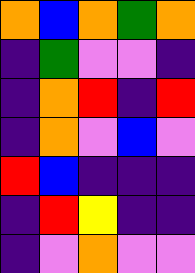[["orange", "blue", "orange", "green", "orange"], ["indigo", "green", "violet", "violet", "indigo"], ["indigo", "orange", "red", "indigo", "red"], ["indigo", "orange", "violet", "blue", "violet"], ["red", "blue", "indigo", "indigo", "indigo"], ["indigo", "red", "yellow", "indigo", "indigo"], ["indigo", "violet", "orange", "violet", "violet"]]